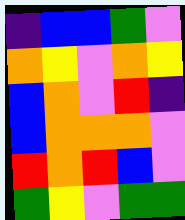[["indigo", "blue", "blue", "green", "violet"], ["orange", "yellow", "violet", "orange", "yellow"], ["blue", "orange", "violet", "red", "indigo"], ["blue", "orange", "orange", "orange", "violet"], ["red", "orange", "red", "blue", "violet"], ["green", "yellow", "violet", "green", "green"]]